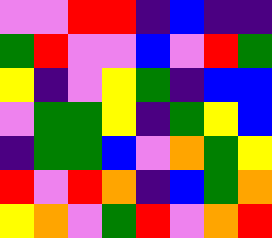[["violet", "violet", "red", "red", "indigo", "blue", "indigo", "indigo"], ["green", "red", "violet", "violet", "blue", "violet", "red", "green"], ["yellow", "indigo", "violet", "yellow", "green", "indigo", "blue", "blue"], ["violet", "green", "green", "yellow", "indigo", "green", "yellow", "blue"], ["indigo", "green", "green", "blue", "violet", "orange", "green", "yellow"], ["red", "violet", "red", "orange", "indigo", "blue", "green", "orange"], ["yellow", "orange", "violet", "green", "red", "violet", "orange", "red"]]